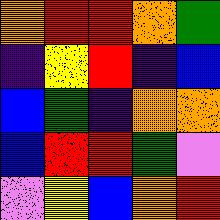[["orange", "red", "red", "orange", "green"], ["indigo", "yellow", "red", "indigo", "blue"], ["blue", "green", "indigo", "orange", "orange"], ["blue", "red", "red", "green", "violet"], ["violet", "yellow", "blue", "orange", "red"]]